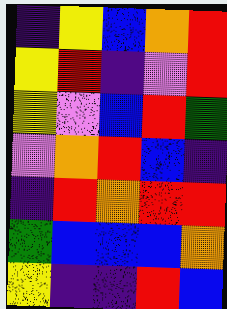[["indigo", "yellow", "blue", "orange", "red"], ["yellow", "red", "indigo", "violet", "red"], ["yellow", "violet", "blue", "red", "green"], ["violet", "orange", "red", "blue", "indigo"], ["indigo", "red", "orange", "red", "red"], ["green", "blue", "blue", "blue", "orange"], ["yellow", "indigo", "indigo", "red", "blue"]]